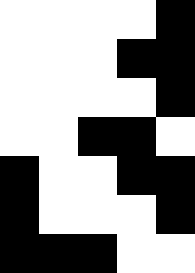[["white", "white", "white", "white", "black"], ["white", "white", "white", "black", "black"], ["white", "white", "white", "white", "black"], ["white", "white", "black", "black", "white"], ["black", "white", "white", "black", "black"], ["black", "white", "white", "white", "black"], ["black", "black", "black", "white", "white"]]